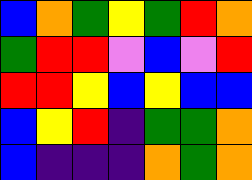[["blue", "orange", "green", "yellow", "green", "red", "orange"], ["green", "red", "red", "violet", "blue", "violet", "red"], ["red", "red", "yellow", "blue", "yellow", "blue", "blue"], ["blue", "yellow", "red", "indigo", "green", "green", "orange"], ["blue", "indigo", "indigo", "indigo", "orange", "green", "orange"]]